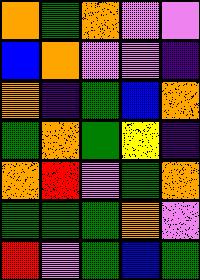[["orange", "green", "orange", "violet", "violet"], ["blue", "orange", "violet", "violet", "indigo"], ["orange", "indigo", "green", "blue", "orange"], ["green", "orange", "green", "yellow", "indigo"], ["orange", "red", "violet", "green", "orange"], ["green", "green", "green", "orange", "violet"], ["red", "violet", "green", "blue", "green"]]